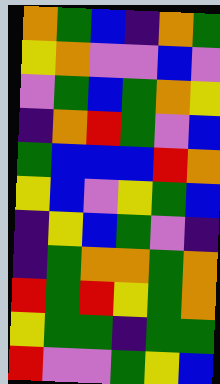[["orange", "green", "blue", "indigo", "orange", "green"], ["yellow", "orange", "violet", "violet", "blue", "violet"], ["violet", "green", "blue", "green", "orange", "yellow"], ["indigo", "orange", "red", "green", "violet", "blue"], ["green", "blue", "blue", "blue", "red", "orange"], ["yellow", "blue", "violet", "yellow", "green", "blue"], ["indigo", "yellow", "blue", "green", "violet", "indigo"], ["indigo", "green", "orange", "orange", "green", "orange"], ["red", "green", "red", "yellow", "green", "orange"], ["yellow", "green", "green", "indigo", "green", "green"], ["red", "violet", "violet", "green", "yellow", "blue"]]